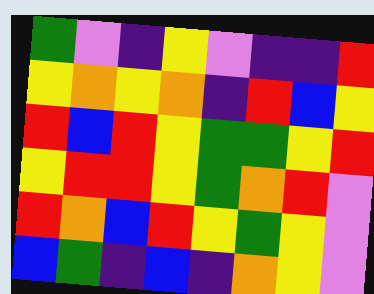[["green", "violet", "indigo", "yellow", "violet", "indigo", "indigo", "red"], ["yellow", "orange", "yellow", "orange", "indigo", "red", "blue", "yellow"], ["red", "blue", "red", "yellow", "green", "green", "yellow", "red"], ["yellow", "red", "red", "yellow", "green", "orange", "red", "violet"], ["red", "orange", "blue", "red", "yellow", "green", "yellow", "violet"], ["blue", "green", "indigo", "blue", "indigo", "orange", "yellow", "violet"]]